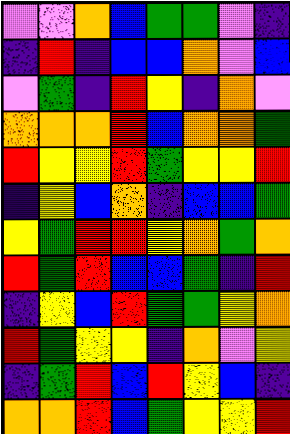[["violet", "violet", "orange", "blue", "green", "green", "violet", "indigo"], ["indigo", "red", "indigo", "blue", "blue", "orange", "violet", "blue"], ["violet", "green", "indigo", "red", "yellow", "indigo", "orange", "violet"], ["orange", "orange", "orange", "red", "blue", "orange", "orange", "green"], ["red", "yellow", "yellow", "red", "green", "yellow", "yellow", "red"], ["indigo", "yellow", "blue", "orange", "indigo", "blue", "blue", "green"], ["yellow", "green", "red", "red", "yellow", "orange", "green", "orange"], ["red", "green", "red", "blue", "blue", "green", "indigo", "red"], ["indigo", "yellow", "blue", "red", "green", "green", "yellow", "orange"], ["red", "green", "yellow", "yellow", "indigo", "orange", "violet", "yellow"], ["indigo", "green", "red", "blue", "red", "yellow", "blue", "indigo"], ["orange", "orange", "red", "blue", "green", "yellow", "yellow", "red"]]